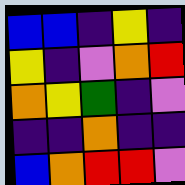[["blue", "blue", "indigo", "yellow", "indigo"], ["yellow", "indigo", "violet", "orange", "red"], ["orange", "yellow", "green", "indigo", "violet"], ["indigo", "indigo", "orange", "indigo", "indigo"], ["blue", "orange", "red", "red", "violet"]]